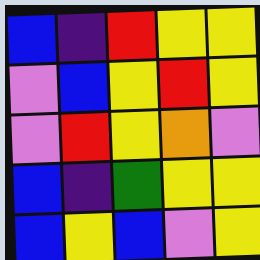[["blue", "indigo", "red", "yellow", "yellow"], ["violet", "blue", "yellow", "red", "yellow"], ["violet", "red", "yellow", "orange", "violet"], ["blue", "indigo", "green", "yellow", "yellow"], ["blue", "yellow", "blue", "violet", "yellow"]]